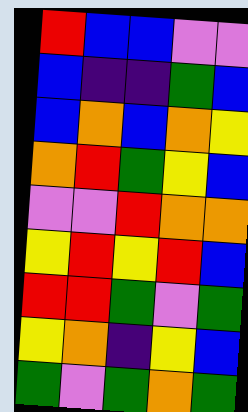[["red", "blue", "blue", "violet", "violet"], ["blue", "indigo", "indigo", "green", "blue"], ["blue", "orange", "blue", "orange", "yellow"], ["orange", "red", "green", "yellow", "blue"], ["violet", "violet", "red", "orange", "orange"], ["yellow", "red", "yellow", "red", "blue"], ["red", "red", "green", "violet", "green"], ["yellow", "orange", "indigo", "yellow", "blue"], ["green", "violet", "green", "orange", "green"]]